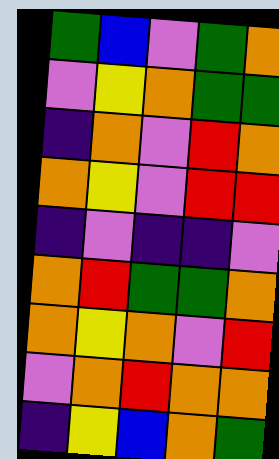[["green", "blue", "violet", "green", "orange"], ["violet", "yellow", "orange", "green", "green"], ["indigo", "orange", "violet", "red", "orange"], ["orange", "yellow", "violet", "red", "red"], ["indigo", "violet", "indigo", "indigo", "violet"], ["orange", "red", "green", "green", "orange"], ["orange", "yellow", "orange", "violet", "red"], ["violet", "orange", "red", "orange", "orange"], ["indigo", "yellow", "blue", "orange", "green"]]